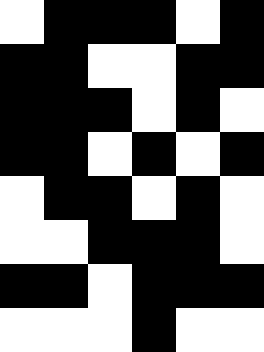[["white", "black", "black", "black", "white", "black"], ["black", "black", "white", "white", "black", "black"], ["black", "black", "black", "white", "black", "white"], ["black", "black", "white", "black", "white", "black"], ["white", "black", "black", "white", "black", "white"], ["white", "white", "black", "black", "black", "white"], ["black", "black", "white", "black", "black", "black"], ["white", "white", "white", "black", "white", "white"]]